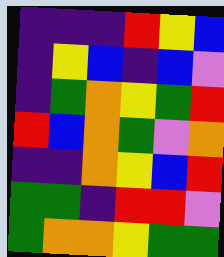[["indigo", "indigo", "indigo", "red", "yellow", "blue"], ["indigo", "yellow", "blue", "indigo", "blue", "violet"], ["indigo", "green", "orange", "yellow", "green", "red"], ["red", "blue", "orange", "green", "violet", "orange"], ["indigo", "indigo", "orange", "yellow", "blue", "red"], ["green", "green", "indigo", "red", "red", "violet"], ["green", "orange", "orange", "yellow", "green", "green"]]